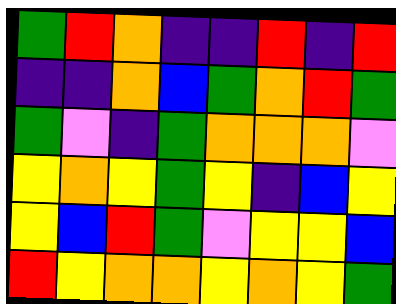[["green", "red", "orange", "indigo", "indigo", "red", "indigo", "red"], ["indigo", "indigo", "orange", "blue", "green", "orange", "red", "green"], ["green", "violet", "indigo", "green", "orange", "orange", "orange", "violet"], ["yellow", "orange", "yellow", "green", "yellow", "indigo", "blue", "yellow"], ["yellow", "blue", "red", "green", "violet", "yellow", "yellow", "blue"], ["red", "yellow", "orange", "orange", "yellow", "orange", "yellow", "green"]]